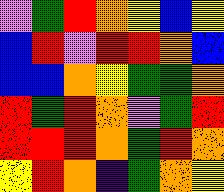[["violet", "green", "red", "orange", "yellow", "blue", "yellow"], ["blue", "red", "violet", "red", "red", "orange", "blue"], ["blue", "blue", "orange", "yellow", "green", "green", "orange"], ["red", "green", "red", "orange", "violet", "green", "red"], ["red", "red", "red", "orange", "green", "red", "orange"], ["yellow", "red", "orange", "indigo", "green", "orange", "yellow"]]